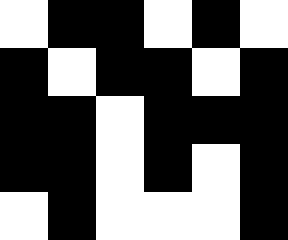[["white", "black", "black", "white", "black", "white"], ["black", "white", "black", "black", "white", "black"], ["black", "black", "white", "black", "black", "black"], ["black", "black", "white", "black", "white", "black"], ["white", "black", "white", "white", "white", "black"]]